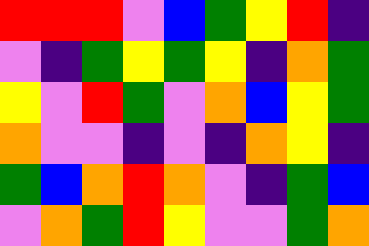[["red", "red", "red", "violet", "blue", "green", "yellow", "red", "indigo"], ["violet", "indigo", "green", "yellow", "green", "yellow", "indigo", "orange", "green"], ["yellow", "violet", "red", "green", "violet", "orange", "blue", "yellow", "green"], ["orange", "violet", "violet", "indigo", "violet", "indigo", "orange", "yellow", "indigo"], ["green", "blue", "orange", "red", "orange", "violet", "indigo", "green", "blue"], ["violet", "orange", "green", "red", "yellow", "violet", "violet", "green", "orange"]]